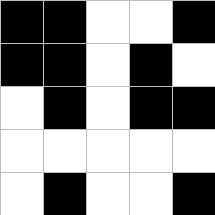[["black", "black", "white", "white", "black"], ["black", "black", "white", "black", "white"], ["white", "black", "white", "black", "black"], ["white", "white", "white", "white", "white"], ["white", "black", "white", "white", "black"]]